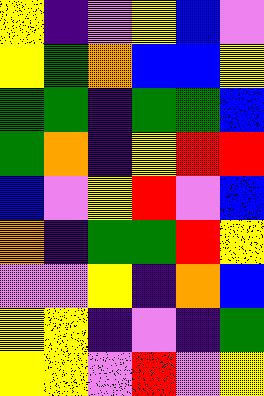[["yellow", "indigo", "violet", "yellow", "blue", "violet"], ["yellow", "green", "orange", "blue", "blue", "yellow"], ["green", "green", "indigo", "green", "green", "blue"], ["green", "orange", "indigo", "yellow", "red", "red"], ["blue", "violet", "yellow", "red", "violet", "blue"], ["orange", "indigo", "green", "green", "red", "yellow"], ["violet", "violet", "yellow", "indigo", "orange", "blue"], ["yellow", "yellow", "indigo", "violet", "indigo", "green"], ["yellow", "yellow", "violet", "red", "violet", "yellow"]]